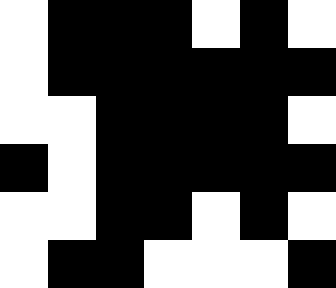[["white", "black", "black", "black", "white", "black", "white"], ["white", "black", "black", "black", "black", "black", "black"], ["white", "white", "black", "black", "black", "black", "white"], ["black", "white", "black", "black", "black", "black", "black"], ["white", "white", "black", "black", "white", "black", "white"], ["white", "black", "black", "white", "white", "white", "black"]]